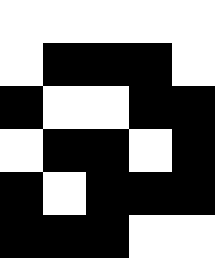[["white", "white", "white", "white", "white"], ["white", "black", "black", "black", "white"], ["black", "white", "white", "black", "black"], ["white", "black", "black", "white", "black"], ["black", "white", "black", "black", "black"], ["black", "black", "black", "white", "white"]]